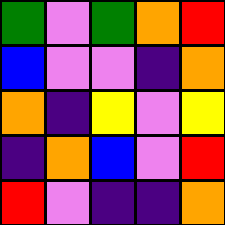[["green", "violet", "green", "orange", "red"], ["blue", "violet", "violet", "indigo", "orange"], ["orange", "indigo", "yellow", "violet", "yellow"], ["indigo", "orange", "blue", "violet", "red"], ["red", "violet", "indigo", "indigo", "orange"]]